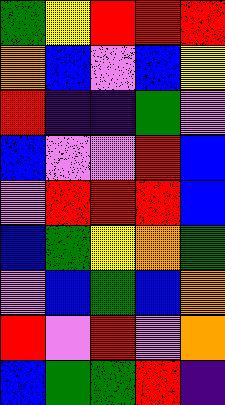[["green", "yellow", "red", "red", "red"], ["orange", "blue", "violet", "blue", "yellow"], ["red", "indigo", "indigo", "green", "violet"], ["blue", "violet", "violet", "red", "blue"], ["violet", "red", "red", "red", "blue"], ["blue", "green", "yellow", "orange", "green"], ["violet", "blue", "green", "blue", "orange"], ["red", "violet", "red", "violet", "orange"], ["blue", "green", "green", "red", "indigo"]]